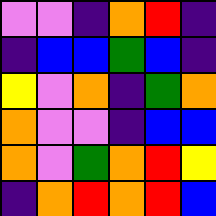[["violet", "violet", "indigo", "orange", "red", "indigo"], ["indigo", "blue", "blue", "green", "blue", "indigo"], ["yellow", "violet", "orange", "indigo", "green", "orange"], ["orange", "violet", "violet", "indigo", "blue", "blue"], ["orange", "violet", "green", "orange", "red", "yellow"], ["indigo", "orange", "red", "orange", "red", "blue"]]